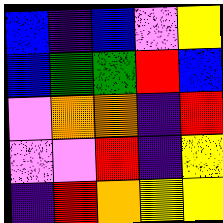[["blue", "indigo", "blue", "violet", "yellow"], ["blue", "green", "green", "red", "blue"], ["violet", "orange", "orange", "indigo", "red"], ["violet", "violet", "red", "indigo", "yellow"], ["indigo", "red", "orange", "yellow", "yellow"]]